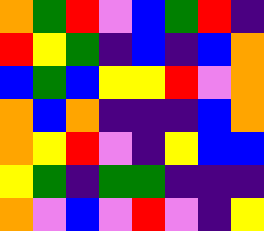[["orange", "green", "red", "violet", "blue", "green", "red", "indigo"], ["red", "yellow", "green", "indigo", "blue", "indigo", "blue", "orange"], ["blue", "green", "blue", "yellow", "yellow", "red", "violet", "orange"], ["orange", "blue", "orange", "indigo", "indigo", "indigo", "blue", "orange"], ["orange", "yellow", "red", "violet", "indigo", "yellow", "blue", "blue"], ["yellow", "green", "indigo", "green", "green", "indigo", "indigo", "indigo"], ["orange", "violet", "blue", "violet", "red", "violet", "indigo", "yellow"]]